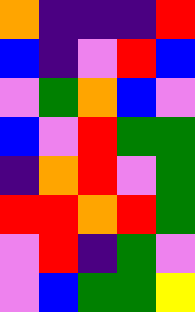[["orange", "indigo", "indigo", "indigo", "red"], ["blue", "indigo", "violet", "red", "blue"], ["violet", "green", "orange", "blue", "violet"], ["blue", "violet", "red", "green", "green"], ["indigo", "orange", "red", "violet", "green"], ["red", "red", "orange", "red", "green"], ["violet", "red", "indigo", "green", "violet"], ["violet", "blue", "green", "green", "yellow"]]